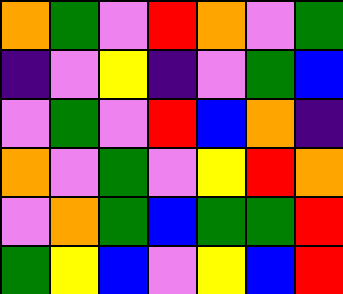[["orange", "green", "violet", "red", "orange", "violet", "green"], ["indigo", "violet", "yellow", "indigo", "violet", "green", "blue"], ["violet", "green", "violet", "red", "blue", "orange", "indigo"], ["orange", "violet", "green", "violet", "yellow", "red", "orange"], ["violet", "orange", "green", "blue", "green", "green", "red"], ["green", "yellow", "blue", "violet", "yellow", "blue", "red"]]